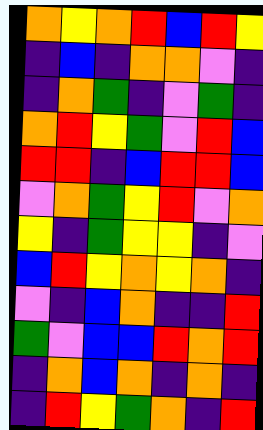[["orange", "yellow", "orange", "red", "blue", "red", "yellow"], ["indigo", "blue", "indigo", "orange", "orange", "violet", "indigo"], ["indigo", "orange", "green", "indigo", "violet", "green", "indigo"], ["orange", "red", "yellow", "green", "violet", "red", "blue"], ["red", "red", "indigo", "blue", "red", "red", "blue"], ["violet", "orange", "green", "yellow", "red", "violet", "orange"], ["yellow", "indigo", "green", "yellow", "yellow", "indigo", "violet"], ["blue", "red", "yellow", "orange", "yellow", "orange", "indigo"], ["violet", "indigo", "blue", "orange", "indigo", "indigo", "red"], ["green", "violet", "blue", "blue", "red", "orange", "red"], ["indigo", "orange", "blue", "orange", "indigo", "orange", "indigo"], ["indigo", "red", "yellow", "green", "orange", "indigo", "red"]]